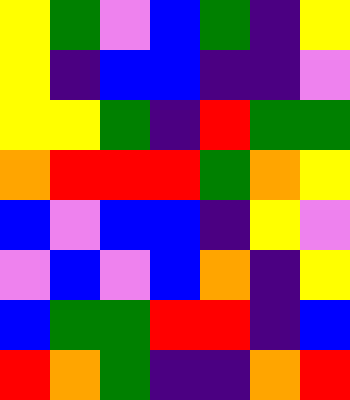[["yellow", "green", "violet", "blue", "green", "indigo", "yellow"], ["yellow", "indigo", "blue", "blue", "indigo", "indigo", "violet"], ["yellow", "yellow", "green", "indigo", "red", "green", "green"], ["orange", "red", "red", "red", "green", "orange", "yellow"], ["blue", "violet", "blue", "blue", "indigo", "yellow", "violet"], ["violet", "blue", "violet", "blue", "orange", "indigo", "yellow"], ["blue", "green", "green", "red", "red", "indigo", "blue"], ["red", "orange", "green", "indigo", "indigo", "orange", "red"]]